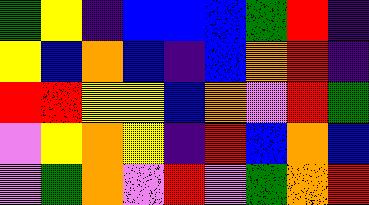[["green", "yellow", "indigo", "blue", "blue", "blue", "green", "red", "indigo"], ["yellow", "blue", "orange", "blue", "indigo", "blue", "orange", "red", "indigo"], ["red", "red", "yellow", "yellow", "blue", "orange", "violet", "red", "green"], ["violet", "yellow", "orange", "yellow", "indigo", "red", "blue", "orange", "blue"], ["violet", "green", "orange", "violet", "red", "violet", "green", "orange", "red"]]